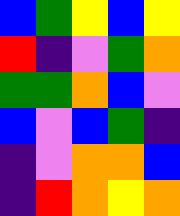[["blue", "green", "yellow", "blue", "yellow"], ["red", "indigo", "violet", "green", "orange"], ["green", "green", "orange", "blue", "violet"], ["blue", "violet", "blue", "green", "indigo"], ["indigo", "violet", "orange", "orange", "blue"], ["indigo", "red", "orange", "yellow", "orange"]]